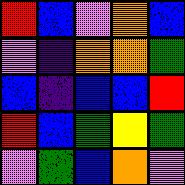[["red", "blue", "violet", "orange", "blue"], ["violet", "indigo", "orange", "orange", "green"], ["blue", "indigo", "blue", "blue", "red"], ["red", "blue", "green", "yellow", "green"], ["violet", "green", "blue", "orange", "violet"]]